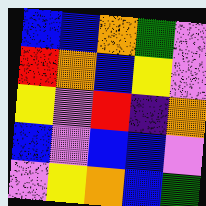[["blue", "blue", "orange", "green", "violet"], ["red", "orange", "blue", "yellow", "violet"], ["yellow", "violet", "red", "indigo", "orange"], ["blue", "violet", "blue", "blue", "violet"], ["violet", "yellow", "orange", "blue", "green"]]